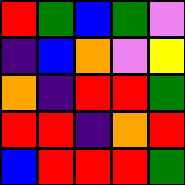[["red", "green", "blue", "green", "violet"], ["indigo", "blue", "orange", "violet", "yellow"], ["orange", "indigo", "red", "red", "green"], ["red", "red", "indigo", "orange", "red"], ["blue", "red", "red", "red", "green"]]